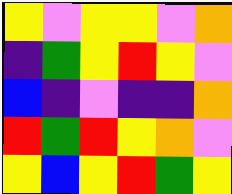[["yellow", "violet", "yellow", "yellow", "violet", "orange"], ["indigo", "green", "yellow", "red", "yellow", "violet"], ["blue", "indigo", "violet", "indigo", "indigo", "orange"], ["red", "green", "red", "yellow", "orange", "violet"], ["yellow", "blue", "yellow", "red", "green", "yellow"]]